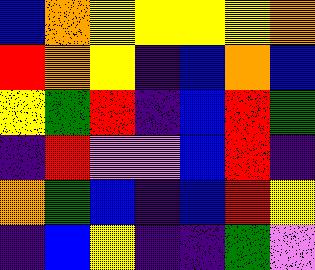[["blue", "orange", "yellow", "yellow", "yellow", "yellow", "orange"], ["red", "orange", "yellow", "indigo", "blue", "orange", "blue"], ["yellow", "green", "red", "indigo", "blue", "red", "green"], ["indigo", "red", "violet", "violet", "blue", "red", "indigo"], ["orange", "green", "blue", "indigo", "blue", "red", "yellow"], ["indigo", "blue", "yellow", "indigo", "indigo", "green", "violet"]]